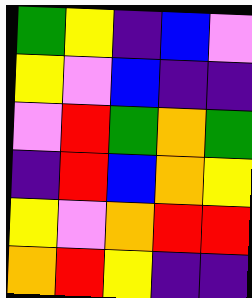[["green", "yellow", "indigo", "blue", "violet"], ["yellow", "violet", "blue", "indigo", "indigo"], ["violet", "red", "green", "orange", "green"], ["indigo", "red", "blue", "orange", "yellow"], ["yellow", "violet", "orange", "red", "red"], ["orange", "red", "yellow", "indigo", "indigo"]]